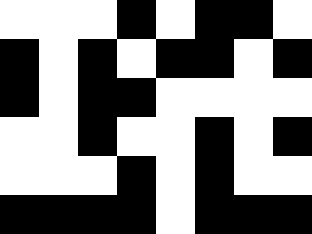[["white", "white", "white", "black", "white", "black", "black", "white"], ["black", "white", "black", "white", "black", "black", "white", "black"], ["black", "white", "black", "black", "white", "white", "white", "white"], ["white", "white", "black", "white", "white", "black", "white", "black"], ["white", "white", "white", "black", "white", "black", "white", "white"], ["black", "black", "black", "black", "white", "black", "black", "black"]]